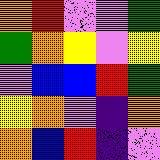[["orange", "red", "violet", "violet", "green"], ["green", "orange", "yellow", "violet", "yellow"], ["violet", "blue", "blue", "red", "green"], ["yellow", "orange", "violet", "indigo", "orange"], ["orange", "blue", "red", "indigo", "violet"]]